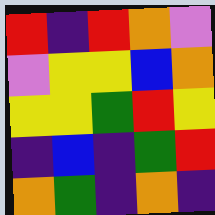[["red", "indigo", "red", "orange", "violet"], ["violet", "yellow", "yellow", "blue", "orange"], ["yellow", "yellow", "green", "red", "yellow"], ["indigo", "blue", "indigo", "green", "red"], ["orange", "green", "indigo", "orange", "indigo"]]